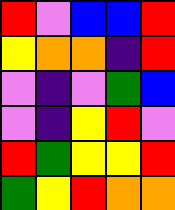[["red", "violet", "blue", "blue", "red"], ["yellow", "orange", "orange", "indigo", "red"], ["violet", "indigo", "violet", "green", "blue"], ["violet", "indigo", "yellow", "red", "violet"], ["red", "green", "yellow", "yellow", "red"], ["green", "yellow", "red", "orange", "orange"]]